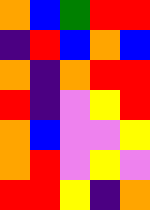[["orange", "blue", "green", "red", "red"], ["indigo", "red", "blue", "orange", "blue"], ["orange", "indigo", "orange", "red", "red"], ["red", "indigo", "violet", "yellow", "red"], ["orange", "blue", "violet", "violet", "yellow"], ["orange", "red", "violet", "yellow", "violet"], ["red", "red", "yellow", "indigo", "orange"]]